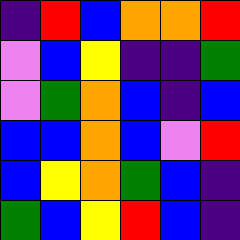[["indigo", "red", "blue", "orange", "orange", "red"], ["violet", "blue", "yellow", "indigo", "indigo", "green"], ["violet", "green", "orange", "blue", "indigo", "blue"], ["blue", "blue", "orange", "blue", "violet", "red"], ["blue", "yellow", "orange", "green", "blue", "indigo"], ["green", "blue", "yellow", "red", "blue", "indigo"]]